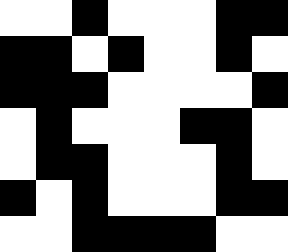[["white", "white", "black", "white", "white", "white", "black", "black"], ["black", "black", "white", "black", "white", "white", "black", "white"], ["black", "black", "black", "white", "white", "white", "white", "black"], ["white", "black", "white", "white", "white", "black", "black", "white"], ["white", "black", "black", "white", "white", "white", "black", "white"], ["black", "white", "black", "white", "white", "white", "black", "black"], ["white", "white", "black", "black", "black", "black", "white", "white"]]